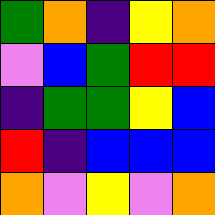[["green", "orange", "indigo", "yellow", "orange"], ["violet", "blue", "green", "red", "red"], ["indigo", "green", "green", "yellow", "blue"], ["red", "indigo", "blue", "blue", "blue"], ["orange", "violet", "yellow", "violet", "orange"]]